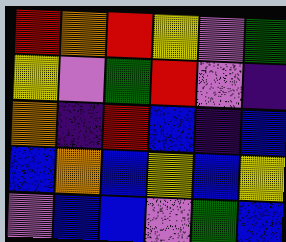[["red", "orange", "red", "yellow", "violet", "green"], ["yellow", "violet", "green", "red", "violet", "indigo"], ["orange", "indigo", "red", "blue", "indigo", "blue"], ["blue", "orange", "blue", "yellow", "blue", "yellow"], ["violet", "blue", "blue", "violet", "green", "blue"]]